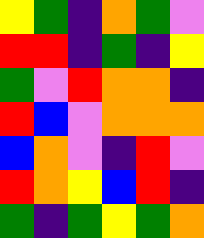[["yellow", "green", "indigo", "orange", "green", "violet"], ["red", "red", "indigo", "green", "indigo", "yellow"], ["green", "violet", "red", "orange", "orange", "indigo"], ["red", "blue", "violet", "orange", "orange", "orange"], ["blue", "orange", "violet", "indigo", "red", "violet"], ["red", "orange", "yellow", "blue", "red", "indigo"], ["green", "indigo", "green", "yellow", "green", "orange"]]